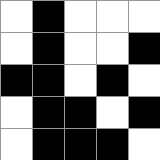[["white", "black", "white", "white", "white"], ["white", "black", "white", "white", "black"], ["black", "black", "white", "black", "white"], ["white", "black", "black", "white", "black"], ["white", "black", "black", "black", "white"]]